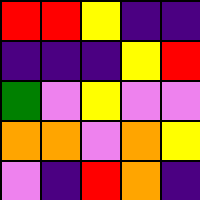[["red", "red", "yellow", "indigo", "indigo"], ["indigo", "indigo", "indigo", "yellow", "red"], ["green", "violet", "yellow", "violet", "violet"], ["orange", "orange", "violet", "orange", "yellow"], ["violet", "indigo", "red", "orange", "indigo"]]